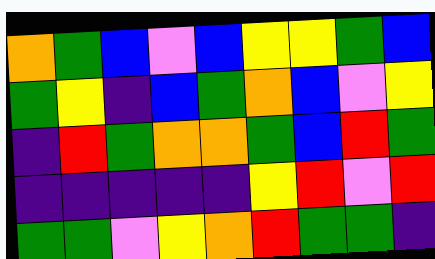[["orange", "green", "blue", "violet", "blue", "yellow", "yellow", "green", "blue"], ["green", "yellow", "indigo", "blue", "green", "orange", "blue", "violet", "yellow"], ["indigo", "red", "green", "orange", "orange", "green", "blue", "red", "green"], ["indigo", "indigo", "indigo", "indigo", "indigo", "yellow", "red", "violet", "red"], ["green", "green", "violet", "yellow", "orange", "red", "green", "green", "indigo"]]